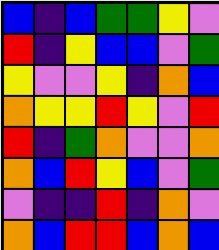[["blue", "indigo", "blue", "green", "green", "yellow", "violet"], ["red", "indigo", "yellow", "blue", "blue", "violet", "green"], ["yellow", "violet", "violet", "yellow", "indigo", "orange", "blue"], ["orange", "yellow", "yellow", "red", "yellow", "violet", "red"], ["red", "indigo", "green", "orange", "violet", "violet", "orange"], ["orange", "blue", "red", "yellow", "blue", "violet", "green"], ["violet", "indigo", "indigo", "red", "indigo", "orange", "violet"], ["orange", "blue", "red", "red", "blue", "orange", "blue"]]